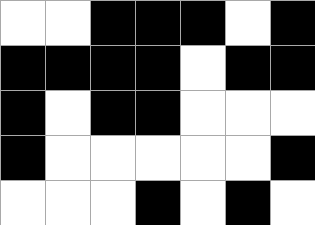[["white", "white", "black", "black", "black", "white", "black"], ["black", "black", "black", "black", "white", "black", "black"], ["black", "white", "black", "black", "white", "white", "white"], ["black", "white", "white", "white", "white", "white", "black"], ["white", "white", "white", "black", "white", "black", "white"]]